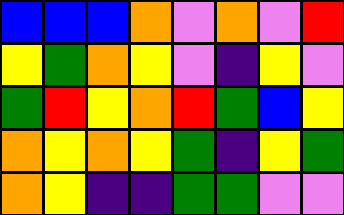[["blue", "blue", "blue", "orange", "violet", "orange", "violet", "red"], ["yellow", "green", "orange", "yellow", "violet", "indigo", "yellow", "violet"], ["green", "red", "yellow", "orange", "red", "green", "blue", "yellow"], ["orange", "yellow", "orange", "yellow", "green", "indigo", "yellow", "green"], ["orange", "yellow", "indigo", "indigo", "green", "green", "violet", "violet"]]